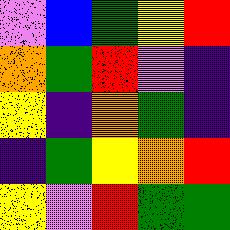[["violet", "blue", "green", "yellow", "red"], ["orange", "green", "red", "violet", "indigo"], ["yellow", "indigo", "orange", "green", "indigo"], ["indigo", "green", "yellow", "orange", "red"], ["yellow", "violet", "red", "green", "green"]]